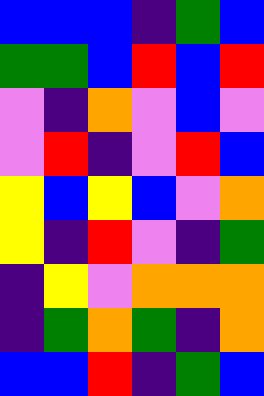[["blue", "blue", "blue", "indigo", "green", "blue"], ["green", "green", "blue", "red", "blue", "red"], ["violet", "indigo", "orange", "violet", "blue", "violet"], ["violet", "red", "indigo", "violet", "red", "blue"], ["yellow", "blue", "yellow", "blue", "violet", "orange"], ["yellow", "indigo", "red", "violet", "indigo", "green"], ["indigo", "yellow", "violet", "orange", "orange", "orange"], ["indigo", "green", "orange", "green", "indigo", "orange"], ["blue", "blue", "red", "indigo", "green", "blue"]]